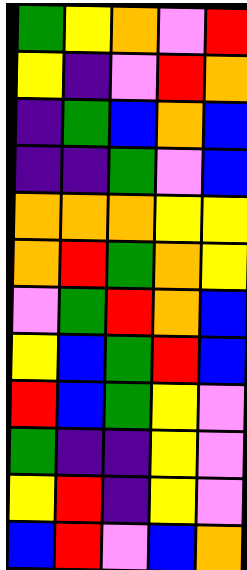[["green", "yellow", "orange", "violet", "red"], ["yellow", "indigo", "violet", "red", "orange"], ["indigo", "green", "blue", "orange", "blue"], ["indigo", "indigo", "green", "violet", "blue"], ["orange", "orange", "orange", "yellow", "yellow"], ["orange", "red", "green", "orange", "yellow"], ["violet", "green", "red", "orange", "blue"], ["yellow", "blue", "green", "red", "blue"], ["red", "blue", "green", "yellow", "violet"], ["green", "indigo", "indigo", "yellow", "violet"], ["yellow", "red", "indigo", "yellow", "violet"], ["blue", "red", "violet", "blue", "orange"]]